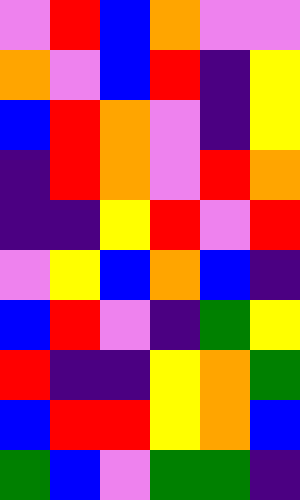[["violet", "red", "blue", "orange", "violet", "violet"], ["orange", "violet", "blue", "red", "indigo", "yellow"], ["blue", "red", "orange", "violet", "indigo", "yellow"], ["indigo", "red", "orange", "violet", "red", "orange"], ["indigo", "indigo", "yellow", "red", "violet", "red"], ["violet", "yellow", "blue", "orange", "blue", "indigo"], ["blue", "red", "violet", "indigo", "green", "yellow"], ["red", "indigo", "indigo", "yellow", "orange", "green"], ["blue", "red", "red", "yellow", "orange", "blue"], ["green", "blue", "violet", "green", "green", "indigo"]]